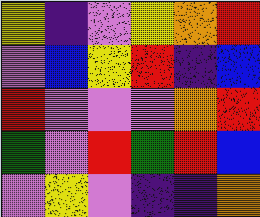[["yellow", "indigo", "violet", "yellow", "orange", "red"], ["violet", "blue", "yellow", "red", "indigo", "blue"], ["red", "violet", "violet", "violet", "orange", "red"], ["green", "violet", "red", "green", "red", "blue"], ["violet", "yellow", "violet", "indigo", "indigo", "orange"]]